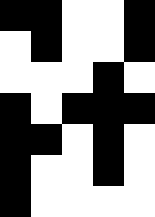[["black", "black", "white", "white", "black"], ["white", "black", "white", "white", "black"], ["white", "white", "white", "black", "white"], ["black", "white", "black", "black", "black"], ["black", "black", "white", "black", "white"], ["black", "white", "white", "black", "white"], ["black", "white", "white", "white", "white"]]